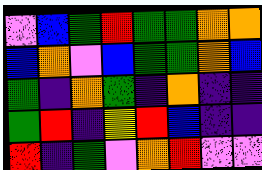[["violet", "blue", "green", "red", "green", "green", "orange", "orange"], ["blue", "orange", "violet", "blue", "green", "green", "orange", "blue"], ["green", "indigo", "orange", "green", "indigo", "orange", "indigo", "indigo"], ["green", "red", "indigo", "yellow", "red", "blue", "indigo", "indigo"], ["red", "indigo", "green", "violet", "orange", "red", "violet", "violet"]]